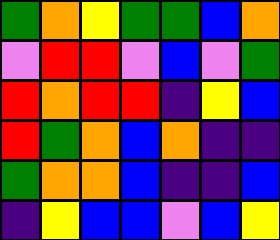[["green", "orange", "yellow", "green", "green", "blue", "orange"], ["violet", "red", "red", "violet", "blue", "violet", "green"], ["red", "orange", "red", "red", "indigo", "yellow", "blue"], ["red", "green", "orange", "blue", "orange", "indigo", "indigo"], ["green", "orange", "orange", "blue", "indigo", "indigo", "blue"], ["indigo", "yellow", "blue", "blue", "violet", "blue", "yellow"]]